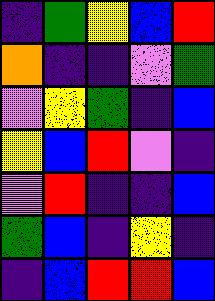[["indigo", "green", "yellow", "blue", "red"], ["orange", "indigo", "indigo", "violet", "green"], ["violet", "yellow", "green", "indigo", "blue"], ["yellow", "blue", "red", "violet", "indigo"], ["violet", "red", "indigo", "indigo", "blue"], ["green", "blue", "indigo", "yellow", "indigo"], ["indigo", "blue", "red", "red", "blue"]]